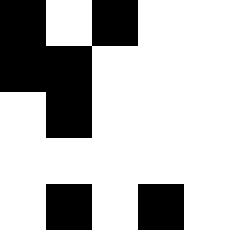[["black", "white", "black", "white", "white"], ["black", "black", "white", "white", "white"], ["white", "black", "white", "white", "white"], ["white", "white", "white", "white", "white"], ["white", "black", "white", "black", "white"]]